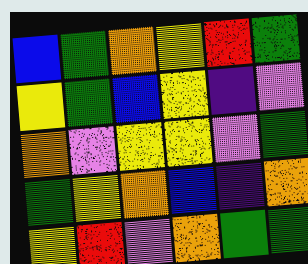[["blue", "green", "orange", "yellow", "red", "green"], ["yellow", "green", "blue", "yellow", "indigo", "violet"], ["orange", "violet", "yellow", "yellow", "violet", "green"], ["green", "yellow", "orange", "blue", "indigo", "orange"], ["yellow", "red", "violet", "orange", "green", "green"]]